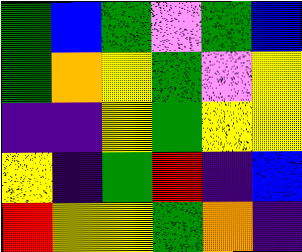[["green", "blue", "green", "violet", "green", "blue"], ["green", "orange", "yellow", "green", "violet", "yellow"], ["indigo", "indigo", "yellow", "green", "yellow", "yellow"], ["yellow", "indigo", "green", "red", "indigo", "blue"], ["red", "yellow", "yellow", "green", "orange", "indigo"]]